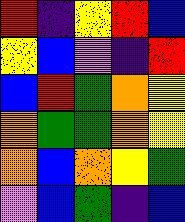[["red", "indigo", "yellow", "red", "blue"], ["yellow", "blue", "violet", "indigo", "red"], ["blue", "red", "green", "orange", "yellow"], ["orange", "green", "green", "orange", "yellow"], ["orange", "blue", "orange", "yellow", "green"], ["violet", "blue", "green", "indigo", "blue"]]